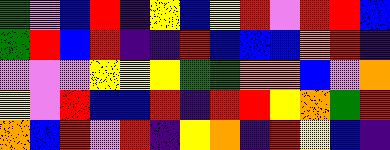[["green", "violet", "blue", "red", "indigo", "yellow", "blue", "yellow", "red", "violet", "red", "red", "blue"], ["green", "red", "blue", "red", "indigo", "indigo", "red", "blue", "blue", "blue", "orange", "red", "indigo"], ["violet", "violet", "violet", "yellow", "yellow", "yellow", "green", "green", "orange", "orange", "blue", "violet", "orange"], ["yellow", "violet", "red", "blue", "blue", "red", "indigo", "red", "red", "yellow", "orange", "green", "red"], ["orange", "blue", "red", "violet", "red", "indigo", "yellow", "orange", "indigo", "red", "yellow", "blue", "indigo"]]